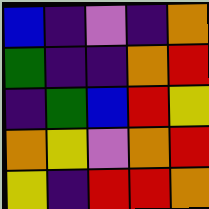[["blue", "indigo", "violet", "indigo", "orange"], ["green", "indigo", "indigo", "orange", "red"], ["indigo", "green", "blue", "red", "yellow"], ["orange", "yellow", "violet", "orange", "red"], ["yellow", "indigo", "red", "red", "orange"]]